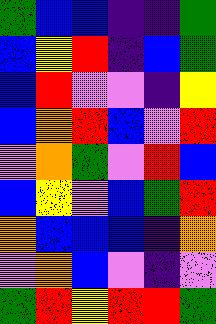[["green", "blue", "blue", "indigo", "indigo", "green"], ["blue", "yellow", "red", "indigo", "blue", "green"], ["blue", "red", "violet", "violet", "indigo", "yellow"], ["blue", "orange", "red", "blue", "violet", "red"], ["violet", "orange", "green", "violet", "red", "blue"], ["blue", "yellow", "violet", "blue", "green", "red"], ["orange", "blue", "blue", "blue", "indigo", "orange"], ["violet", "orange", "blue", "violet", "indigo", "violet"], ["green", "red", "yellow", "red", "red", "green"]]